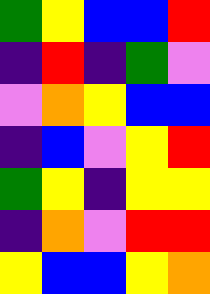[["green", "yellow", "blue", "blue", "red"], ["indigo", "red", "indigo", "green", "violet"], ["violet", "orange", "yellow", "blue", "blue"], ["indigo", "blue", "violet", "yellow", "red"], ["green", "yellow", "indigo", "yellow", "yellow"], ["indigo", "orange", "violet", "red", "red"], ["yellow", "blue", "blue", "yellow", "orange"]]